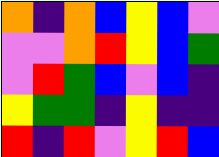[["orange", "indigo", "orange", "blue", "yellow", "blue", "violet"], ["violet", "violet", "orange", "red", "yellow", "blue", "green"], ["violet", "red", "green", "blue", "violet", "blue", "indigo"], ["yellow", "green", "green", "indigo", "yellow", "indigo", "indigo"], ["red", "indigo", "red", "violet", "yellow", "red", "blue"]]